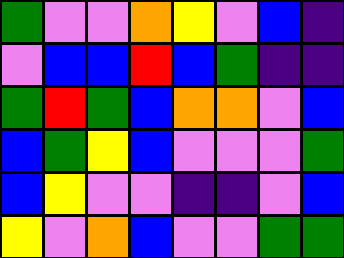[["green", "violet", "violet", "orange", "yellow", "violet", "blue", "indigo"], ["violet", "blue", "blue", "red", "blue", "green", "indigo", "indigo"], ["green", "red", "green", "blue", "orange", "orange", "violet", "blue"], ["blue", "green", "yellow", "blue", "violet", "violet", "violet", "green"], ["blue", "yellow", "violet", "violet", "indigo", "indigo", "violet", "blue"], ["yellow", "violet", "orange", "blue", "violet", "violet", "green", "green"]]